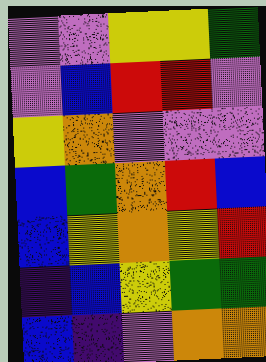[["violet", "violet", "yellow", "yellow", "green"], ["violet", "blue", "red", "red", "violet"], ["yellow", "orange", "violet", "violet", "violet"], ["blue", "green", "orange", "red", "blue"], ["blue", "yellow", "orange", "yellow", "red"], ["indigo", "blue", "yellow", "green", "green"], ["blue", "indigo", "violet", "orange", "orange"]]